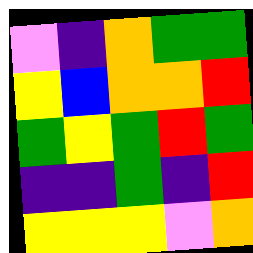[["violet", "indigo", "orange", "green", "green"], ["yellow", "blue", "orange", "orange", "red"], ["green", "yellow", "green", "red", "green"], ["indigo", "indigo", "green", "indigo", "red"], ["yellow", "yellow", "yellow", "violet", "orange"]]